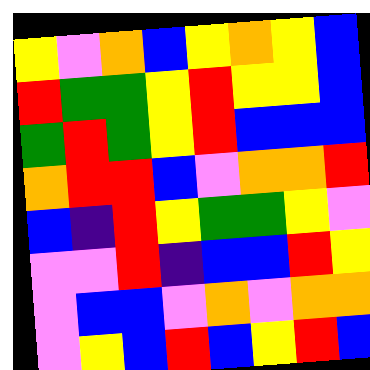[["yellow", "violet", "orange", "blue", "yellow", "orange", "yellow", "blue"], ["red", "green", "green", "yellow", "red", "yellow", "yellow", "blue"], ["green", "red", "green", "yellow", "red", "blue", "blue", "blue"], ["orange", "red", "red", "blue", "violet", "orange", "orange", "red"], ["blue", "indigo", "red", "yellow", "green", "green", "yellow", "violet"], ["violet", "violet", "red", "indigo", "blue", "blue", "red", "yellow"], ["violet", "blue", "blue", "violet", "orange", "violet", "orange", "orange"], ["violet", "yellow", "blue", "red", "blue", "yellow", "red", "blue"]]